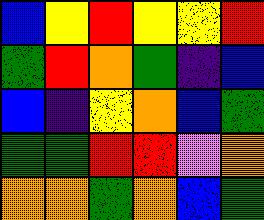[["blue", "yellow", "red", "yellow", "yellow", "red"], ["green", "red", "orange", "green", "indigo", "blue"], ["blue", "indigo", "yellow", "orange", "blue", "green"], ["green", "green", "red", "red", "violet", "orange"], ["orange", "orange", "green", "orange", "blue", "green"]]